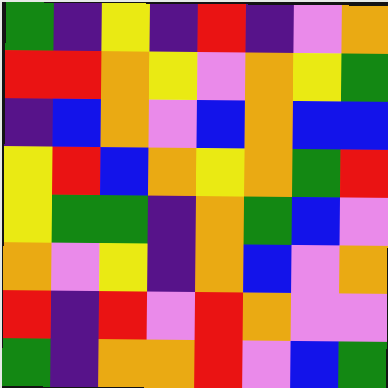[["green", "indigo", "yellow", "indigo", "red", "indigo", "violet", "orange"], ["red", "red", "orange", "yellow", "violet", "orange", "yellow", "green"], ["indigo", "blue", "orange", "violet", "blue", "orange", "blue", "blue"], ["yellow", "red", "blue", "orange", "yellow", "orange", "green", "red"], ["yellow", "green", "green", "indigo", "orange", "green", "blue", "violet"], ["orange", "violet", "yellow", "indigo", "orange", "blue", "violet", "orange"], ["red", "indigo", "red", "violet", "red", "orange", "violet", "violet"], ["green", "indigo", "orange", "orange", "red", "violet", "blue", "green"]]